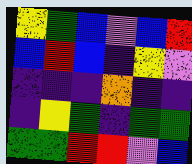[["yellow", "green", "blue", "violet", "blue", "red"], ["blue", "red", "blue", "indigo", "yellow", "violet"], ["indigo", "indigo", "indigo", "orange", "indigo", "indigo"], ["indigo", "yellow", "green", "indigo", "green", "green"], ["green", "green", "red", "red", "violet", "blue"]]